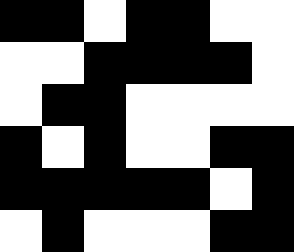[["black", "black", "white", "black", "black", "white", "white"], ["white", "white", "black", "black", "black", "black", "white"], ["white", "black", "black", "white", "white", "white", "white"], ["black", "white", "black", "white", "white", "black", "black"], ["black", "black", "black", "black", "black", "white", "black"], ["white", "black", "white", "white", "white", "black", "black"]]